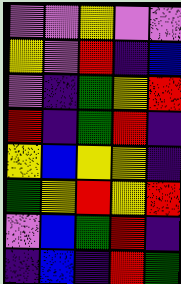[["violet", "violet", "yellow", "violet", "violet"], ["yellow", "violet", "red", "indigo", "blue"], ["violet", "indigo", "green", "yellow", "red"], ["red", "indigo", "green", "red", "indigo"], ["yellow", "blue", "yellow", "yellow", "indigo"], ["green", "yellow", "red", "yellow", "red"], ["violet", "blue", "green", "red", "indigo"], ["indigo", "blue", "indigo", "red", "green"]]